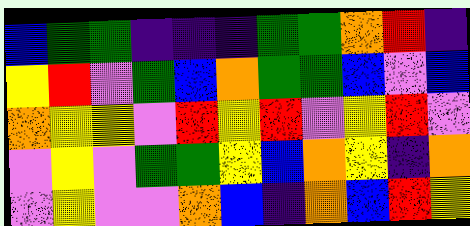[["blue", "green", "green", "indigo", "indigo", "indigo", "green", "green", "orange", "red", "indigo"], ["yellow", "red", "violet", "green", "blue", "orange", "green", "green", "blue", "violet", "blue"], ["orange", "yellow", "yellow", "violet", "red", "yellow", "red", "violet", "yellow", "red", "violet"], ["violet", "yellow", "violet", "green", "green", "yellow", "blue", "orange", "yellow", "indigo", "orange"], ["violet", "yellow", "violet", "violet", "orange", "blue", "indigo", "orange", "blue", "red", "yellow"]]